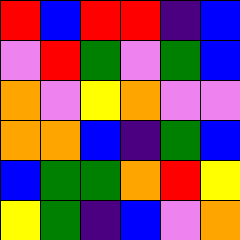[["red", "blue", "red", "red", "indigo", "blue"], ["violet", "red", "green", "violet", "green", "blue"], ["orange", "violet", "yellow", "orange", "violet", "violet"], ["orange", "orange", "blue", "indigo", "green", "blue"], ["blue", "green", "green", "orange", "red", "yellow"], ["yellow", "green", "indigo", "blue", "violet", "orange"]]